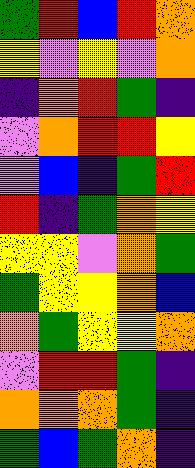[["green", "red", "blue", "red", "orange"], ["yellow", "violet", "yellow", "violet", "orange"], ["indigo", "orange", "red", "green", "indigo"], ["violet", "orange", "red", "red", "yellow"], ["violet", "blue", "indigo", "green", "red"], ["red", "indigo", "green", "orange", "yellow"], ["yellow", "yellow", "violet", "orange", "green"], ["green", "yellow", "yellow", "orange", "blue"], ["orange", "green", "yellow", "yellow", "orange"], ["violet", "red", "red", "green", "indigo"], ["orange", "orange", "orange", "green", "indigo"], ["green", "blue", "green", "orange", "indigo"]]